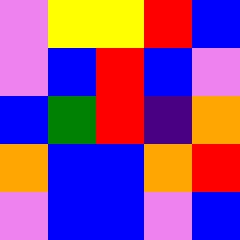[["violet", "yellow", "yellow", "red", "blue"], ["violet", "blue", "red", "blue", "violet"], ["blue", "green", "red", "indigo", "orange"], ["orange", "blue", "blue", "orange", "red"], ["violet", "blue", "blue", "violet", "blue"]]